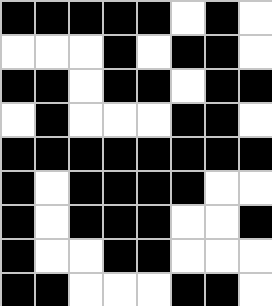[["black", "black", "black", "black", "black", "white", "black", "white"], ["white", "white", "white", "black", "white", "black", "black", "white"], ["black", "black", "white", "black", "black", "white", "black", "black"], ["white", "black", "white", "white", "white", "black", "black", "white"], ["black", "black", "black", "black", "black", "black", "black", "black"], ["black", "white", "black", "black", "black", "black", "white", "white"], ["black", "white", "black", "black", "black", "white", "white", "black"], ["black", "white", "white", "black", "black", "white", "white", "white"], ["black", "black", "white", "white", "white", "black", "black", "white"]]